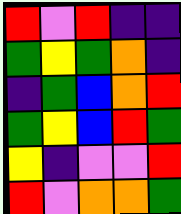[["red", "violet", "red", "indigo", "indigo"], ["green", "yellow", "green", "orange", "indigo"], ["indigo", "green", "blue", "orange", "red"], ["green", "yellow", "blue", "red", "green"], ["yellow", "indigo", "violet", "violet", "red"], ["red", "violet", "orange", "orange", "green"]]